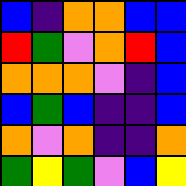[["blue", "indigo", "orange", "orange", "blue", "blue"], ["red", "green", "violet", "orange", "red", "blue"], ["orange", "orange", "orange", "violet", "indigo", "blue"], ["blue", "green", "blue", "indigo", "indigo", "blue"], ["orange", "violet", "orange", "indigo", "indigo", "orange"], ["green", "yellow", "green", "violet", "blue", "yellow"]]